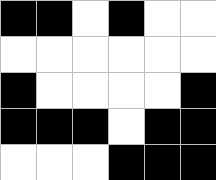[["black", "black", "white", "black", "white", "white"], ["white", "white", "white", "white", "white", "white"], ["black", "white", "white", "white", "white", "black"], ["black", "black", "black", "white", "black", "black"], ["white", "white", "white", "black", "black", "black"]]